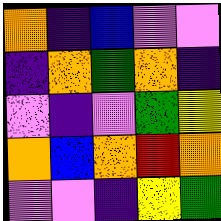[["orange", "indigo", "blue", "violet", "violet"], ["indigo", "orange", "green", "orange", "indigo"], ["violet", "indigo", "violet", "green", "yellow"], ["orange", "blue", "orange", "red", "orange"], ["violet", "violet", "indigo", "yellow", "green"]]